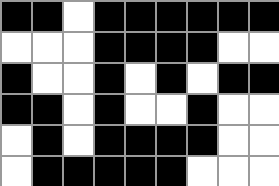[["black", "black", "white", "black", "black", "black", "black", "black", "black"], ["white", "white", "white", "black", "black", "black", "black", "white", "white"], ["black", "white", "white", "black", "white", "black", "white", "black", "black"], ["black", "black", "white", "black", "white", "white", "black", "white", "white"], ["white", "black", "white", "black", "black", "black", "black", "white", "white"], ["white", "black", "black", "black", "black", "black", "white", "white", "white"]]